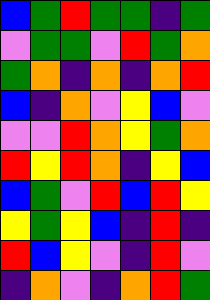[["blue", "green", "red", "green", "green", "indigo", "green"], ["violet", "green", "green", "violet", "red", "green", "orange"], ["green", "orange", "indigo", "orange", "indigo", "orange", "red"], ["blue", "indigo", "orange", "violet", "yellow", "blue", "violet"], ["violet", "violet", "red", "orange", "yellow", "green", "orange"], ["red", "yellow", "red", "orange", "indigo", "yellow", "blue"], ["blue", "green", "violet", "red", "blue", "red", "yellow"], ["yellow", "green", "yellow", "blue", "indigo", "red", "indigo"], ["red", "blue", "yellow", "violet", "indigo", "red", "violet"], ["indigo", "orange", "violet", "indigo", "orange", "red", "green"]]